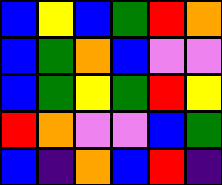[["blue", "yellow", "blue", "green", "red", "orange"], ["blue", "green", "orange", "blue", "violet", "violet"], ["blue", "green", "yellow", "green", "red", "yellow"], ["red", "orange", "violet", "violet", "blue", "green"], ["blue", "indigo", "orange", "blue", "red", "indigo"]]